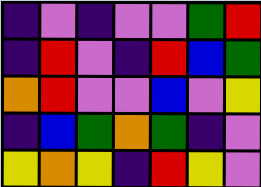[["indigo", "violet", "indigo", "violet", "violet", "green", "red"], ["indigo", "red", "violet", "indigo", "red", "blue", "green"], ["orange", "red", "violet", "violet", "blue", "violet", "yellow"], ["indigo", "blue", "green", "orange", "green", "indigo", "violet"], ["yellow", "orange", "yellow", "indigo", "red", "yellow", "violet"]]